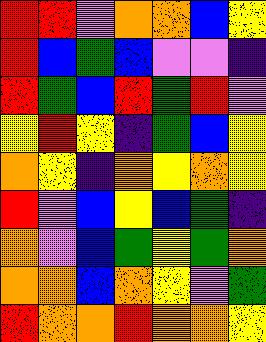[["red", "red", "violet", "orange", "orange", "blue", "yellow"], ["red", "blue", "green", "blue", "violet", "violet", "indigo"], ["red", "green", "blue", "red", "green", "red", "violet"], ["yellow", "red", "yellow", "indigo", "green", "blue", "yellow"], ["orange", "yellow", "indigo", "orange", "yellow", "orange", "yellow"], ["red", "violet", "blue", "yellow", "blue", "green", "indigo"], ["orange", "violet", "blue", "green", "yellow", "green", "orange"], ["orange", "orange", "blue", "orange", "yellow", "violet", "green"], ["red", "orange", "orange", "red", "orange", "orange", "yellow"]]